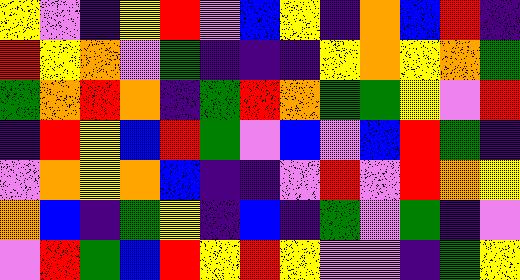[["yellow", "violet", "indigo", "yellow", "red", "violet", "blue", "yellow", "indigo", "orange", "blue", "red", "indigo"], ["red", "yellow", "orange", "violet", "green", "indigo", "indigo", "indigo", "yellow", "orange", "yellow", "orange", "green"], ["green", "orange", "red", "orange", "indigo", "green", "red", "orange", "green", "green", "yellow", "violet", "red"], ["indigo", "red", "yellow", "blue", "red", "green", "violet", "blue", "violet", "blue", "red", "green", "indigo"], ["violet", "orange", "yellow", "orange", "blue", "indigo", "indigo", "violet", "red", "violet", "red", "orange", "yellow"], ["orange", "blue", "indigo", "green", "yellow", "indigo", "blue", "indigo", "green", "violet", "green", "indigo", "violet"], ["violet", "red", "green", "blue", "red", "yellow", "red", "yellow", "violet", "violet", "indigo", "green", "yellow"]]